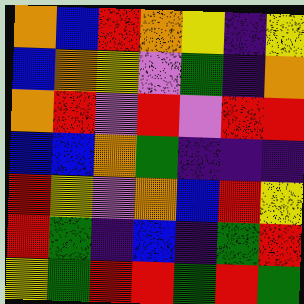[["orange", "blue", "red", "orange", "yellow", "indigo", "yellow"], ["blue", "orange", "yellow", "violet", "green", "indigo", "orange"], ["orange", "red", "violet", "red", "violet", "red", "red"], ["blue", "blue", "orange", "green", "indigo", "indigo", "indigo"], ["red", "yellow", "violet", "orange", "blue", "red", "yellow"], ["red", "green", "indigo", "blue", "indigo", "green", "red"], ["yellow", "green", "red", "red", "green", "red", "green"]]